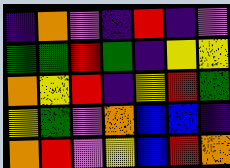[["indigo", "orange", "violet", "indigo", "red", "indigo", "violet"], ["green", "green", "red", "green", "indigo", "yellow", "yellow"], ["orange", "yellow", "red", "indigo", "yellow", "red", "green"], ["yellow", "green", "violet", "orange", "blue", "blue", "indigo"], ["orange", "red", "violet", "yellow", "blue", "red", "orange"]]